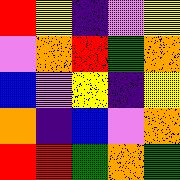[["red", "yellow", "indigo", "violet", "yellow"], ["violet", "orange", "red", "green", "orange"], ["blue", "violet", "yellow", "indigo", "yellow"], ["orange", "indigo", "blue", "violet", "orange"], ["red", "red", "green", "orange", "green"]]